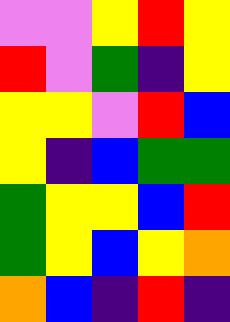[["violet", "violet", "yellow", "red", "yellow"], ["red", "violet", "green", "indigo", "yellow"], ["yellow", "yellow", "violet", "red", "blue"], ["yellow", "indigo", "blue", "green", "green"], ["green", "yellow", "yellow", "blue", "red"], ["green", "yellow", "blue", "yellow", "orange"], ["orange", "blue", "indigo", "red", "indigo"]]